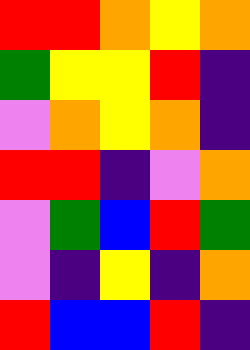[["red", "red", "orange", "yellow", "orange"], ["green", "yellow", "yellow", "red", "indigo"], ["violet", "orange", "yellow", "orange", "indigo"], ["red", "red", "indigo", "violet", "orange"], ["violet", "green", "blue", "red", "green"], ["violet", "indigo", "yellow", "indigo", "orange"], ["red", "blue", "blue", "red", "indigo"]]